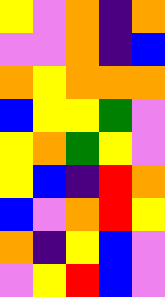[["yellow", "violet", "orange", "indigo", "orange"], ["violet", "violet", "orange", "indigo", "blue"], ["orange", "yellow", "orange", "orange", "orange"], ["blue", "yellow", "yellow", "green", "violet"], ["yellow", "orange", "green", "yellow", "violet"], ["yellow", "blue", "indigo", "red", "orange"], ["blue", "violet", "orange", "red", "yellow"], ["orange", "indigo", "yellow", "blue", "violet"], ["violet", "yellow", "red", "blue", "violet"]]